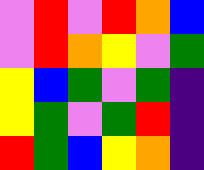[["violet", "red", "violet", "red", "orange", "blue"], ["violet", "red", "orange", "yellow", "violet", "green"], ["yellow", "blue", "green", "violet", "green", "indigo"], ["yellow", "green", "violet", "green", "red", "indigo"], ["red", "green", "blue", "yellow", "orange", "indigo"]]